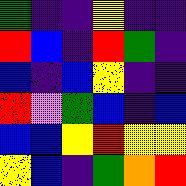[["green", "indigo", "indigo", "yellow", "indigo", "indigo"], ["red", "blue", "indigo", "red", "green", "indigo"], ["blue", "indigo", "blue", "yellow", "indigo", "indigo"], ["red", "violet", "green", "blue", "indigo", "blue"], ["blue", "blue", "yellow", "red", "yellow", "yellow"], ["yellow", "blue", "indigo", "green", "orange", "red"]]